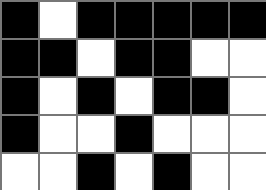[["black", "white", "black", "black", "black", "black", "black"], ["black", "black", "white", "black", "black", "white", "white"], ["black", "white", "black", "white", "black", "black", "white"], ["black", "white", "white", "black", "white", "white", "white"], ["white", "white", "black", "white", "black", "white", "white"]]